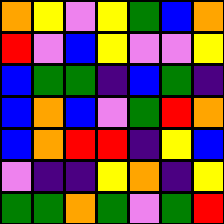[["orange", "yellow", "violet", "yellow", "green", "blue", "orange"], ["red", "violet", "blue", "yellow", "violet", "violet", "yellow"], ["blue", "green", "green", "indigo", "blue", "green", "indigo"], ["blue", "orange", "blue", "violet", "green", "red", "orange"], ["blue", "orange", "red", "red", "indigo", "yellow", "blue"], ["violet", "indigo", "indigo", "yellow", "orange", "indigo", "yellow"], ["green", "green", "orange", "green", "violet", "green", "red"]]